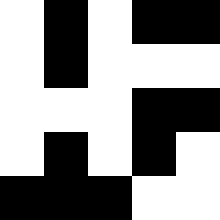[["white", "black", "white", "black", "black"], ["white", "black", "white", "white", "white"], ["white", "white", "white", "black", "black"], ["white", "black", "white", "black", "white"], ["black", "black", "black", "white", "white"]]